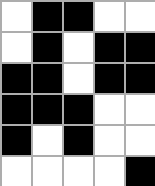[["white", "black", "black", "white", "white"], ["white", "black", "white", "black", "black"], ["black", "black", "white", "black", "black"], ["black", "black", "black", "white", "white"], ["black", "white", "black", "white", "white"], ["white", "white", "white", "white", "black"]]